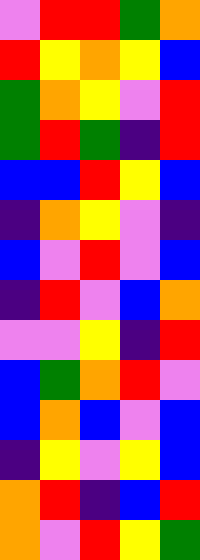[["violet", "red", "red", "green", "orange"], ["red", "yellow", "orange", "yellow", "blue"], ["green", "orange", "yellow", "violet", "red"], ["green", "red", "green", "indigo", "red"], ["blue", "blue", "red", "yellow", "blue"], ["indigo", "orange", "yellow", "violet", "indigo"], ["blue", "violet", "red", "violet", "blue"], ["indigo", "red", "violet", "blue", "orange"], ["violet", "violet", "yellow", "indigo", "red"], ["blue", "green", "orange", "red", "violet"], ["blue", "orange", "blue", "violet", "blue"], ["indigo", "yellow", "violet", "yellow", "blue"], ["orange", "red", "indigo", "blue", "red"], ["orange", "violet", "red", "yellow", "green"]]